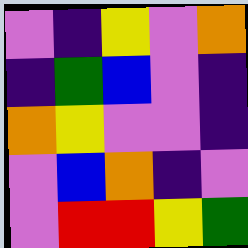[["violet", "indigo", "yellow", "violet", "orange"], ["indigo", "green", "blue", "violet", "indigo"], ["orange", "yellow", "violet", "violet", "indigo"], ["violet", "blue", "orange", "indigo", "violet"], ["violet", "red", "red", "yellow", "green"]]